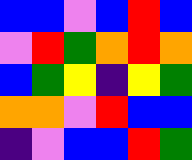[["blue", "blue", "violet", "blue", "red", "blue"], ["violet", "red", "green", "orange", "red", "orange"], ["blue", "green", "yellow", "indigo", "yellow", "green"], ["orange", "orange", "violet", "red", "blue", "blue"], ["indigo", "violet", "blue", "blue", "red", "green"]]